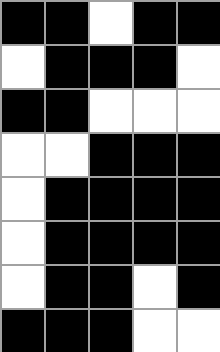[["black", "black", "white", "black", "black"], ["white", "black", "black", "black", "white"], ["black", "black", "white", "white", "white"], ["white", "white", "black", "black", "black"], ["white", "black", "black", "black", "black"], ["white", "black", "black", "black", "black"], ["white", "black", "black", "white", "black"], ["black", "black", "black", "white", "white"]]